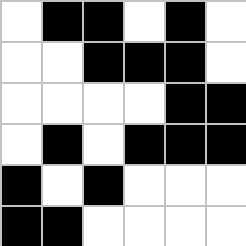[["white", "black", "black", "white", "black", "white"], ["white", "white", "black", "black", "black", "white"], ["white", "white", "white", "white", "black", "black"], ["white", "black", "white", "black", "black", "black"], ["black", "white", "black", "white", "white", "white"], ["black", "black", "white", "white", "white", "white"]]